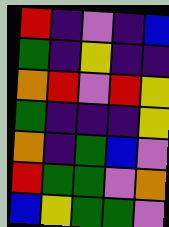[["red", "indigo", "violet", "indigo", "blue"], ["green", "indigo", "yellow", "indigo", "indigo"], ["orange", "red", "violet", "red", "yellow"], ["green", "indigo", "indigo", "indigo", "yellow"], ["orange", "indigo", "green", "blue", "violet"], ["red", "green", "green", "violet", "orange"], ["blue", "yellow", "green", "green", "violet"]]